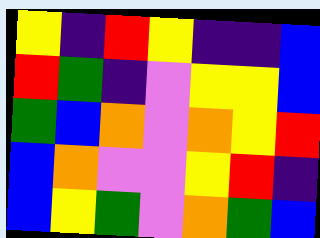[["yellow", "indigo", "red", "yellow", "indigo", "indigo", "blue"], ["red", "green", "indigo", "violet", "yellow", "yellow", "blue"], ["green", "blue", "orange", "violet", "orange", "yellow", "red"], ["blue", "orange", "violet", "violet", "yellow", "red", "indigo"], ["blue", "yellow", "green", "violet", "orange", "green", "blue"]]